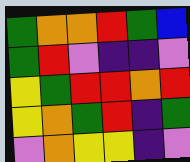[["green", "orange", "orange", "red", "green", "blue"], ["green", "red", "violet", "indigo", "indigo", "violet"], ["yellow", "green", "red", "red", "orange", "red"], ["yellow", "orange", "green", "red", "indigo", "green"], ["violet", "orange", "yellow", "yellow", "indigo", "violet"]]